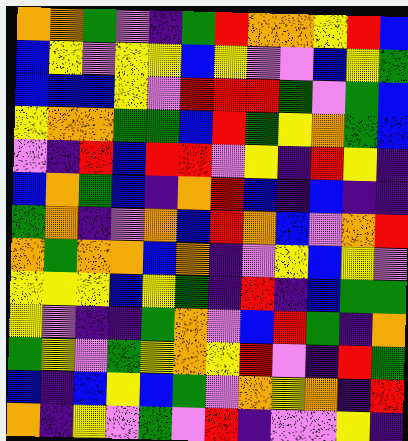[["orange", "orange", "green", "violet", "indigo", "green", "red", "orange", "orange", "yellow", "red", "blue"], ["blue", "yellow", "violet", "yellow", "yellow", "blue", "yellow", "violet", "violet", "blue", "yellow", "green"], ["blue", "blue", "blue", "yellow", "violet", "red", "red", "red", "green", "violet", "green", "blue"], ["yellow", "orange", "orange", "green", "green", "blue", "red", "green", "yellow", "orange", "green", "blue"], ["violet", "indigo", "red", "blue", "red", "red", "violet", "yellow", "indigo", "red", "yellow", "indigo"], ["blue", "orange", "green", "blue", "indigo", "orange", "red", "blue", "indigo", "blue", "indigo", "indigo"], ["green", "orange", "indigo", "violet", "orange", "blue", "red", "orange", "blue", "violet", "orange", "red"], ["orange", "green", "orange", "orange", "blue", "orange", "indigo", "violet", "yellow", "blue", "yellow", "violet"], ["yellow", "yellow", "yellow", "blue", "yellow", "green", "indigo", "red", "indigo", "blue", "green", "green"], ["yellow", "violet", "indigo", "indigo", "green", "orange", "violet", "blue", "red", "green", "indigo", "orange"], ["green", "yellow", "violet", "green", "yellow", "orange", "yellow", "red", "violet", "indigo", "red", "green"], ["blue", "indigo", "blue", "yellow", "blue", "green", "violet", "orange", "yellow", "orange", "indigo", "red"], ["orange", "indigo", "yellow", "violet", "green", "violet", "red", "indigo", "violet", "violet", "yellow", "indigo"]]